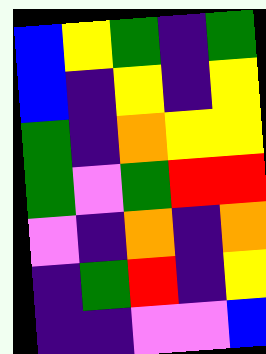[["blue", "yellow", "green", "indigo", "green"], ["blue", "indigo", "yellow", "indigo", "yellow"], ["green", "indigo", "orange", "yellow", "yellow"], ["green", "violet", "green", "red", "red"], ["violet", "indigo", "orange", "indigo", "orange"], ["indigo", "green", "red", "indigo", "yellow"], ["indigo", "indigo", "violet", "violet", "blue"]]